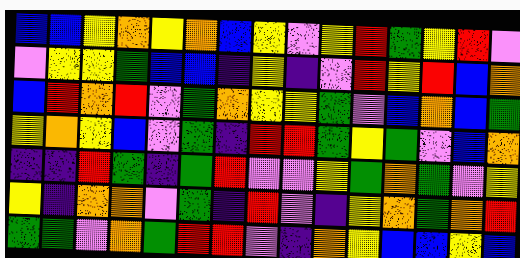[["blue", "blue", "yellow", "orange", "yellow", "orange", "blue", "yellow", "violet", "yellow", "red", "green", "yellow", "red", "violet"], ["violet", "yellow", "yellow", "green", "blue", "blue", "indigo", "yellow", "indigo", "violet", "red", "yellow", "red", "blue", "orange"], ["blue", "red", "orange", "red", "violet", "green", "orange", "yellow", "yellow", "green", "violet", "blue", "orange", "blue", "green"], ["yellow", "orange", "yellow", "blue", "violet", "green", "indigo", "red", "red", "green", "yellow", "green", "violet", "blue", "orange"], ["indigo", "indigo", "red", "green", "indigo", "green", "red", "violet", "violet", "yellow", "green", "orange", "green", "violet", "yellow"], ["yellow", "indigo", "orange", "orange", "violet", "green", "indigo", "red", "violet", "indigo", "yellow", "orange", "green", "orange", "red"], ["green", "green", "violet", "orange", "green", "red", "red", "violet", "indigo", "orange", "yellow", "blue", "blue", "yellow", "blue"]]